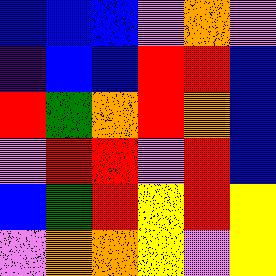[["blue", "blue", "blue", "violet", "orange", "violet"], ["indigo", "blue", "blue", "red", "red", "blue"], ["red", "green", "orange", "red", "orange", "blue"], ["violet", "red", "red", "violet", "red", "blue"], ["blue", "green", "red", "yellow", "red", "yellow"], ["violet", "orange", "orange", "yellow", "violet", "yellow"]]